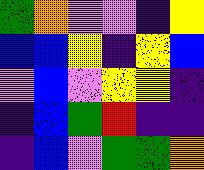[["green", "orange", "violet", "violet", "indigo", "yellow"], ["blue", "blue", "yellow", "indigo", "yellow", "blue"], ["violet", "blue", "violet", "yellow", "yellow", "indigo"], ["indigo", "blue", "green", "red", "indigo", "indigo"], ["indigo", "blue", "violet", "green", "green", "orange"]]